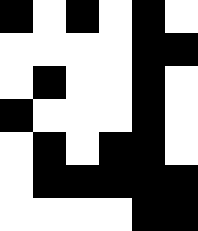[["black", "white", "black", "white", "black", "white"], ["white", "white", "white", "white", "black", "black"], ["white", "black", "white", "white", "black", "white"], ["black", "white", "white", "white", "black", "white"], ["white", "black", "white", "black", "black", "white"], ["white", "black", "black", "black", "black", "black"], ["white", "white", "white", "white", "black", "black"]]